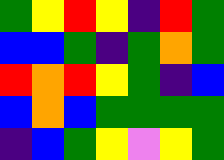[["green", "yellow", "red", "yellow", "indigo", "red", "green"], ["blue", "blue", "green", "indigo", "green", "orange", "green"], ["red", "orange", "red", "yellow", "green", "indigo", "blue"], ["blue", "orange", "blue", "green", "green", "green", "green"], ["indigo", "blue", "green", "yellow", "violet", "yellow", "green"]]